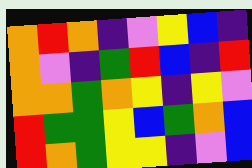[["orange", "red", "orange", "indigo", "violet", "yellow", "blue", "indigo"], ["orange", "violet", "indigo", "green", "red", "blue", "indigo", "red"], ["orange", "orange", "green", "orange", "yellow", "indigo", "yellow", "violet"], ["red", "green", "green", "yellow", "blue", "green", "orange", "blue"], ["red", "orange", "green", "yellow", "yellow", "indigo", "violet", "blue"]]